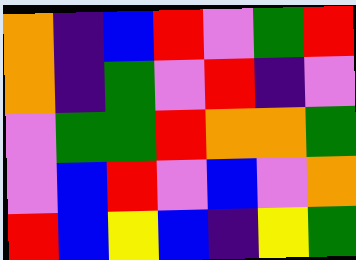[["orange", "indigo", "blue", "red", "violet", "green", "red"], ["orange", "indigo", "green", "violet", "red", "indigo", "violet"], ["violet", "green", "green", "red", "orange", "orange", "green"], ["violet", "blue", "red", "violet", "blue", "violet", "orange"], ["red", "blue", "yellow", "blue", "indigo", "yellow", "green"]]